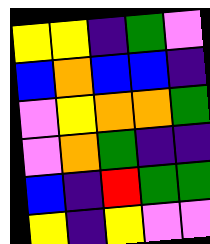[["yellow", "yellow", "indigo", "green", "violet"], ["blue", "orange", "blue", "blue", "indigo"], ["violet", "yellow", "orange", "orange", "green"], ["violet", "orange", "green", "indigo", "indigo"], ["blue", "indigo", "red", "green", "green"], ["yellow", "indigo", "yellow", "violet", "violet"]]